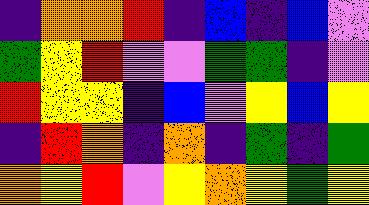[["indigo", "orange", "orange", "red", "indigo", "blue", "indigo", "blue", "violet"], ["green", "yellow", "red", "violet", "violet", "green", "green", "indigo", "violet"], ["red", "yellow", "yellow", "indigo", "blue", "violet", "yellow", "blue", "yellow"], ["indigo", "red", "orange", "indigo", "orange", "indigo", "green", "indigo", "green"], ["orange", "yellow", "red", "violet", "yellow", "orange", "yellow", "green", "yellow"]]